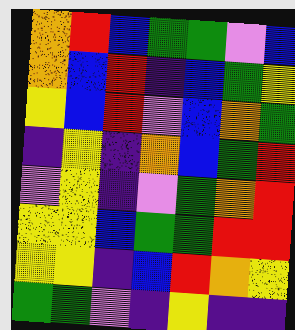[["orange", "red", "blue", "green", "green", "violet", "blue"], ["orange", "blue", "red", "indigo", "blue", "green", "yellow"], ["yellow", "blue", "red", "violet", "blue", "orange", "green"], ["indigo", "yellow", "indigo", "orange", "blue", "green", "red"], ["violet", "yellow", "indigo", "violet", "green", "orange", "red"], ["yellow", "yellow", "blue", "green", "green", "red", "red"], ["yellow", "yellow", "indigo", "blue", "red", "orange", "yellow"], ["green", "green", "violet", "indigo", "yellow", "indigo", "indigo"]]